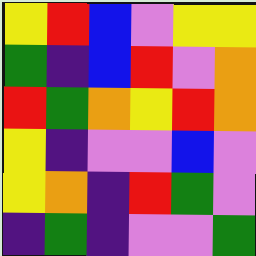[["yellow", "red", "blue", "violet", "yellow", "yellow"], ["green", "indigo", "blue", "red", "violet", "orange"], ["red", "green", "orange", "yellow", "red", "orange"], ["yellow", "indigo", "violet", "violet", "blue", "violet"], ["yellow", "orange", "indigo", "red", "green", "violet"], ["indigo", "green", "indigo", "violet", "violet", "green"]]